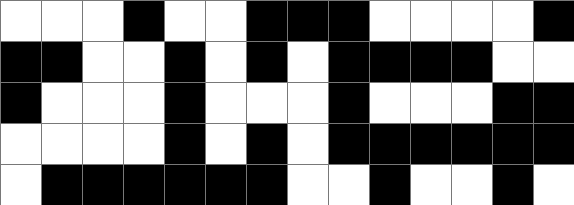[["white", "white", "white", "black", "white", "white", "black", "black", "black", "white", "white", "white", "white", "black"], ["black", "black", "white", "white", "black", "white", "black", "white", "black", "black", "black", "black", "white", "white"], ["black", "white", "white", "white", "black", "white", "white", "white", "black", "white", "white", "white", "black", "black"], ["white", "white", "white", "white", "black", "white", "black", "white", "black", "black", "black", "black", "black", "black"], ["white", "black", "black", "black", "black", "black", "black", "white", "white", "black", "white", "white", "black", "white"]]